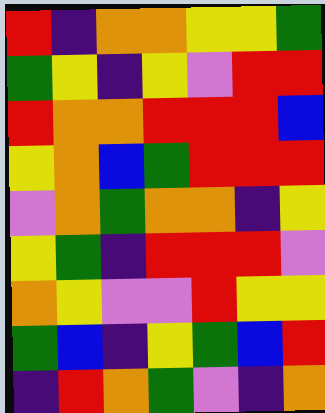[["red", "indigo", "orange", "orange", "yellow", "yellow", "green"], ["green", "yellow", "indigo", "yellow", "violet", "red", "red"], ["red", "orange", "orange", "red", "red", "red", "blue"], ["yellow", "orange", "blue", "green", "red", "red", "red"], ["violet", "orange", "green", "orange", "orange", "indigo", "yellow"], ["yellow", "green", "indigo", "red", "red", "red", "violet"], ["orange", "yellow", "violet", "violet", "red", "yellow", "yellow"], ["green", "blue", "indigo", "yellow", "green", "blue", "red"], ["indigo", "red", "orange", "green", "violet", "indigo", "orange"]]